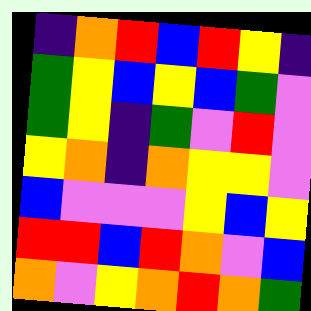[["indigo", "orange", "red", "blue", "red", "yellow", "indigo"], ["green", "yellow", "blue", "yellow", "blue", "green", "violet"], ["green", "yellow", "indigo", "green", "violet", "red", "violet"], ["yellow", "orange", "indigo", "orange", "yellow", "yellow", "violet"], ["blue", "violet", "violet", "violet", "yellow", "blue", "yellow"], ["red", "red", "blue", "red", "orange", "violet", "blue"], ["orange", "violet", "yellow", "orange", "red", "orange", "green"]]